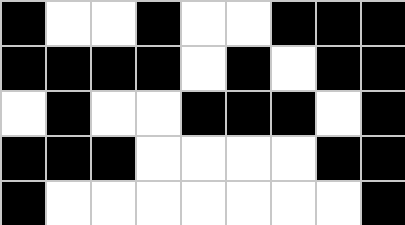[["black", "white", "white", "black", "white", "white", "black", "black", "black"], ["black", "black", "black", "black", "white", "black", "white", "black", "black"], ["white", "black", "white", "white", "black", "black", "black", "white", "black"], ["black", "black", "black", "white", "white", "white", "white", "black", "black"], ["black", "white", "white", "white", "white", "white", "white", "white", "black"]]